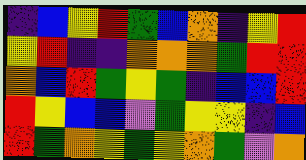[["indigo", "blue", "yellow", "red", "green", "blue", "orange", "indigo", "yellow", "red"], ["yellow", "red", "indigo", "indigo", "orange", "orange", "orange", "green", "red", "red"], ["orange", "blue", "red", "green", "yellow", "green", "indigo", "blue", "blue", "red"], ["red", "yellow", "blue", "blue", "violet", "green", "yellow", "yellow", "indigo", "blue"], ["red", "green", "orange", "yellow", "green", "yellow", "orange", "green", "violet", "orange"]]